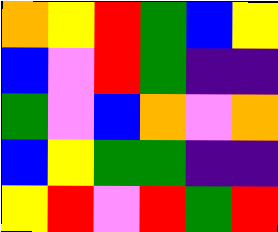[["orange", "yellow", "red", "green", "blue", "yellow"], ["blue", "violet", "red", "green", "indigo", "indigo"], ["green", "violet", "blue", "orange", "violet", "orange"], ["blue", "yellow", "green", "green", "indigo", "indigo"], ["yellow", "red", "violet", "red", "green", "red"]]